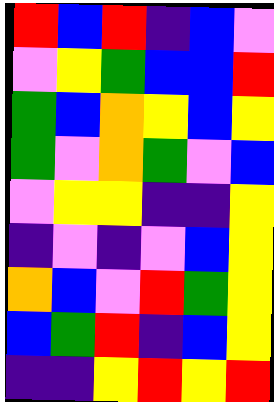[["red", "blue", "red", "indigo", "blue", "violet"], ["violet", "yellow", "green", "blue", "blue", "red"], ["green", "blue", "orange", "yellow", "blue", "yellow"], ["green", "violet", "orange", "green", "violet", "blue"], ["violet", "yellow", "yellow", "indigo", "indigo", "yellow"], ["indigo", "violet", "indigo", "violet", "blue", "yellow"], ["orange", "blue", "violet", "red", "green", "yellow"], ["blue", "green", "red", "indigo", "blue", "yellow"], ["indigo", "indigo", "yellow", "red", "yellow", "red"]]